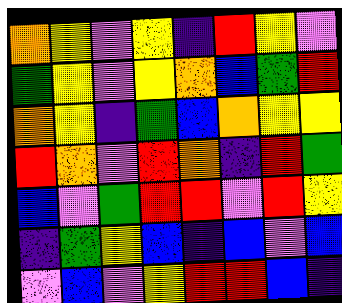[["orange", "yellow", "violet", "yellow", "indigo", "red", "yellow", "violet"], ["green", "yellow", "violet", "yellow", "orange", "blue", "green", "red"], ["orange", "yellow", "indigo", "green", "blue", "orange", "yellow", "yellow"], ["red", "orange", "violet", "red", "orange", "indigo", "red", "green"], ["blue", "violet", "green", "red", "red", "violet", "red", "yellow"], ["indigo", "green", "yellow", "blue", "indigo", "blue", "violet", "blue"], ["violet", "blue", "violet", "yellow", "red", "red", "blue", "indigo"]]